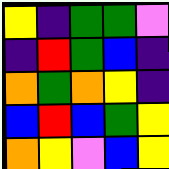[["yellow", "indigo", "green", "green", "violet"], ["indigo", "red", "green", "blue", "indigo"], ["orange", "green", "orange", "yellow", "indigo"], ["blue", "red", "blue", "green", "yellow"], ["orange", "yellow", "violet", "blue", "yellow"]]